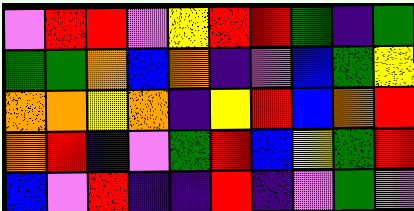[["violet", "red", "red", "violet", "yellow", "red", "red", "green", "indigo", "green"], ["green", "green", "orange", "blue", "orange", "indigo", "violet", "blue", "green", "yellow"], ["orange", "orange", "yellow", "orange", "indigo", "yellow", "red", "blue", "orange", "red"], ["orange", "red", "indigo", "violet", "green", "red", "blue", "yellow", "green", "red"], ["blue", "violet", "red", "indigo", "indigo", "red", "indigo", "violet", "green", "violet"]]